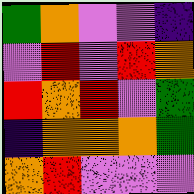[["green", "orange", "violet", "violet", "indigo"], ["violet", "red", "violet", "red", "orange"], ["red", "orange", "red", "violet", "green"], ["indigo", "orange", "orange", "orange", "green"], ["orange", "red", "violet", "violet", "violet"]]